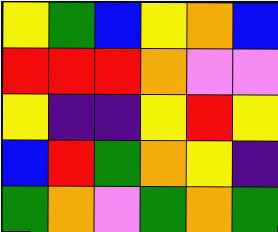[["yellow", "green", "blue", "yellow", "orange", "blue"], ["red", "red", "red", "orange", "violet", "violet"], ["yellow", "indigo", "indigo", "yellow", "red", "yellow"], ["blue", "red", "green", "orange", "yellow", "indigo"], ["green", "orange", "violet", "green", "orange", "green"]]